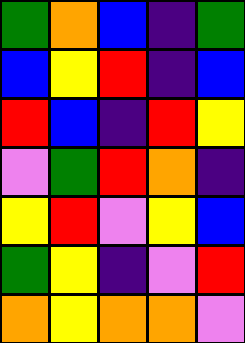[["green", "orange", "blue", "indigo", "green"], ["blue", "yellow", "red", "indigo", "blue"], ["red", "blue", "indigo", "red", "yellow"], ["violet", "green", "red", "orange", "indigo"], ["yellow", "red", "violet", "yellow", "blue"], ["green", "yellow", "indigo", "violet", "red"], ["orange", "yellow", "orange", "orange", "violet"]]